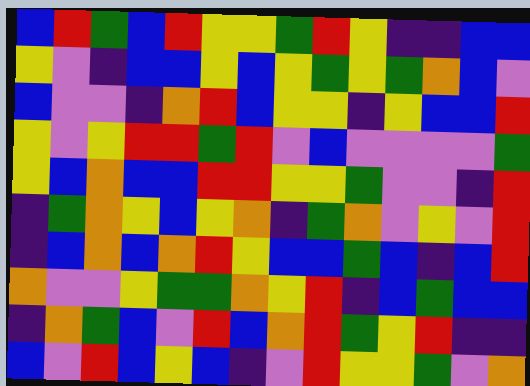[["blue", "red", "green", "blue", "red", "yellow", "yellow", "green", "red", "yellow", "indigo", "indigo", "blue", "blue"], ["yellow", "violet", "indigo", "blue", "blue", "yellow", "blue", "yellow", "green", "yellow", "green", "orange", "blue", "violet"], ["blue", "violet", "violet", "indigo", "orange", "red", "blue", "yellow", "yellow", "indigo", "yellow", "blue", "blue", "red"], ["yellow", "violet", "yellow", "red", "red", "green", "red", "violet", "blue", "violet", "violet", "violet", "violet", "green"], ["yellow", "blue", "orange", "blue", "blue", "red", "red", "yellow", "yellow", "green", "violet", "violet", "indigo", "red"], ["indigo", "green", "orange", "yellow", "blue", "yellow", "orange", "indigo", "green", "orange", "violet", "yellow", "violet", "red"], ["indigo", "blue", "orange", "blue", "orange", "red", "yellow", "blue", "blue", "green", "blue", "indigo", "blue", "red"], ["orange", "violet", "violet", "yellow", "green", "green", "orange", "yellow", "red", "indigo", "blue", "green", "blue", "blue"], ["indigo", "orange", "green", "blue", "violet", "red", "blue", "orange", "red", "green", "yellow", "red", "indigo", "indigo"], ["blue", "violet", "red", "blue", "yellow", "blue", "indigo", "violet", "red", "yellow", "yellow", "green", "violet", "orange"]]